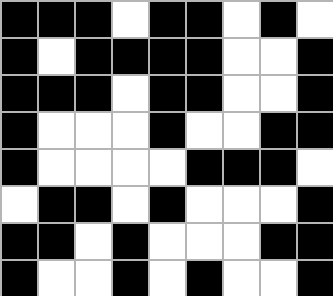[["black", "black", "black", "white", "black", "black", "white", "black", "white"], ["black", "white", "black", "black", "black", "black", "white", "white", "black"], ["black", "black", "black", "white", "black", "black", "white", "white", "black"], ["black", "white", "white", "white", "black", "white", "white", "black", "black"], ["black", "white", "white", "white", "white", "black", "black", "black", "white"], ["white", "black", "black", "white", "black", "white", "white", "white", "black"], ["black", "black", "white", "black", "white", "white", "white", "black", "black"], ["black", "white", "white", "black", "white", "black", "white", "white", "black"]]